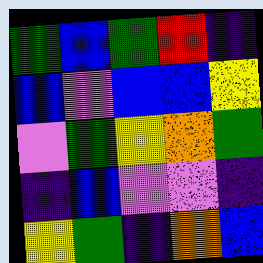[["green", "blue", "green", "red", "indigo"], ["blue", "violet", "blue", "blue", "yellow"], ["violet", "green", "yellow", "orange", "green"], ["indigo", "blue", "violet", "violet", "indigo"], ["yellow", "green", "indigo", "orange", "blue"]]